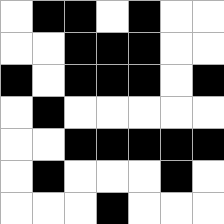[["white", "black", "black", "white", "black", "white", "white"], ["white", "white", "black", "black", "black", "white", "white"], ["black", "white", "black", "black", "black", "white", "black"], ["white", "black", "white", "white", "white", "white", "white"], ["white", "white", "black", "black", "black", "black", "black"], ["white", "black", "white", "white", "white", "black", "white"], ["white", "white", "white", "black", "white", "white", "white"]]